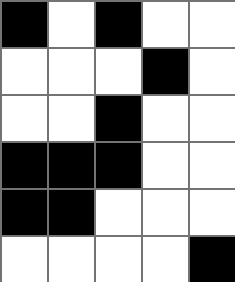[["black", "white", "black", "white", "white"], ["white", "white", "white", "black", "white"], ["white", "white", "black", "white", "white"], ["black", "black", "black", "white", "white"], ["black", "black", "white", "white", "white"], ["white", "white", "white", "white", "black"]]